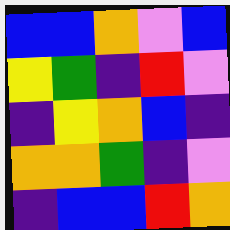[["blue", "blue", "orange", "violet", "blue"], ["yellow", "green", "indigo", "red", "violet"], ["indigo", "yellow", "orange", "blue", "indigo"], ["orange", "orange", "green", "indigo", "violet"], ["indigo", "blue", "blue", "red", "orange"]]